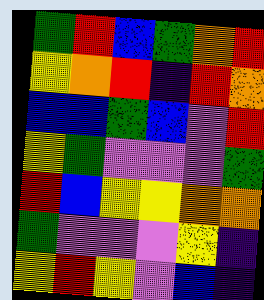[["green", "red", "blue", "green", "orange", "red"], ["yellow", "orange", "red", "indigo", "red", "orange"], ["blue", "blue", "green", "blue", "violet", "red"], ["yellow", "green", "violet", "violet", "violet", "green"], ["red", "blue", "yellow", "yellow", "orange", "orange"], ["green", "violet", "violet", "violet", "yellow", "indigo"], ["yellow", "red", "yellow", "violet", "blue", "indigo"]]